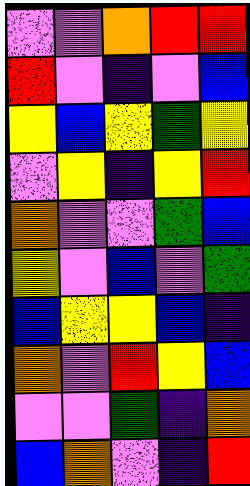[["violet", "violet", "orange", "red", "red"], ["red", "violet", "indigo", "violet", "blue"], ["yellow", "blue", "yellow", "green", "yellow"], ["violet", "yellow", "indigo", "yellow", "red"], ["orange", "violet", "violet", "green", "blue"], ["yellow", "violet", "blue", "violet", "green"], ["blue", "yellow", "yellow", "blue", "indigo"], ["orange", "violet", "red", "yellow", "blue"], ["violet", "violet", "green", "indigo", "orange"], ["blue", "orange", "violet", "indigo", "red"]]